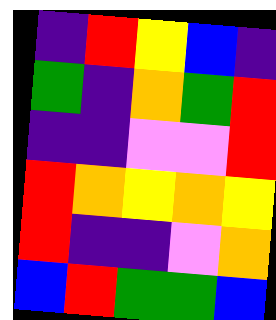[["indigo", "red", "yellow", "blue", "indigo"], ["green", "indigo", "orange", "green", "red"], ["indigo", "indigo", "violet", "violet", "red"], ["red", "orange", "yellow", "orange", "yellow"], ["red", "indigo", "indigo", "violet", "orange"], ["blue", "red", "green", "green", "blue"]]